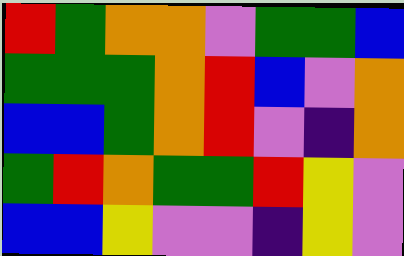[["red", "green", "orange", "orange", "violet", "green", "green", "blue"], ["green", "green", "green", "orange", "red", "blue", "violet", "orange"], ["blue", "blue", "green", "orange", "red", "violet", "indigo", "orange"], ["green", "red", "orange", "green", "green", "red", "yellow", "violet"], ["blue", "blue", "yellow", "violet", "violet", "indigo", "yellow", "violet"]]